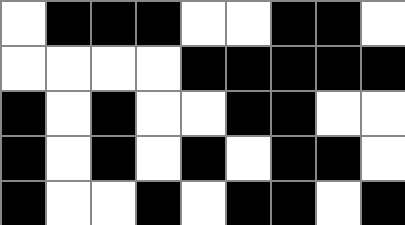[["white", "black", "black", "black", "white", "white", "black", "black", "white"], ["white", "white", "white", "white", "black", "black", "black", "black", "black"], ["black", "white", "black", "white", "white", "black", "black", "white", "white"], ["black", "white", "black", "white", "black", "white", "black", "black", "white"], ["black", "white", "white", "black", "white", "black", "black", "white", "black"]]